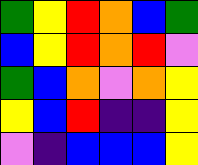[["green", "yellow", "red", "orange", "blue", "green"], ["blue", "yellow", "red", "orange", "red", "violet"], ["green", "blue", "orange", "violet", "orange", "yellow"], ["yellow", "blue", "red", "indigo", "indigo", "yellow"], ["violet", "indigo", "blue", "blue", "blue", "yellow"]]